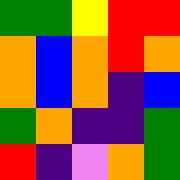[["green", "green", "yellow", "red", "red"], ["orange", "blue", "orange", "red", "orange"], ["orange", "blue", "orange", "indigo", "blue"], ["green", "orange", "indigo", "indigo", "green"], ["red", "indigo", "violet", "orange", "green"]]